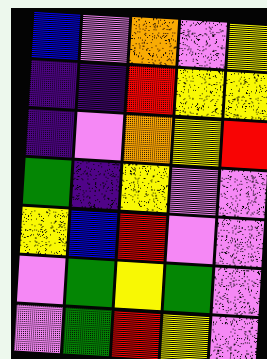[["blue", "violet", "orange", "violet", "yellow"], ["indigo", "indigo", "red", "yellow", "yellow"], ["indigo", "violet", "orange", "yellow", "red"], ["green", "indigo", "yellow", "violet", "violet"], ["yellow", "blue", "red", "violet", "violet"], ["violet", "green", "yellow", "green", "violet"], ["violet", "green", "red", "yellow", "violet"]]